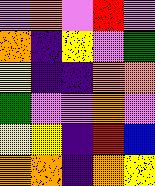[["violet", "orange", "violet", "red", "violet"], ["orange", "indigo", "yellow", "violet", "green"], ["yellow", "indigo", "indigo", "orange", "orange"], ["green", "violet", "violet", "orange", "violet"], ["yellow", "yellow", "indigo", "red", "blue"], ["orange", "orange", "indigo", "orange", "yellow"]]